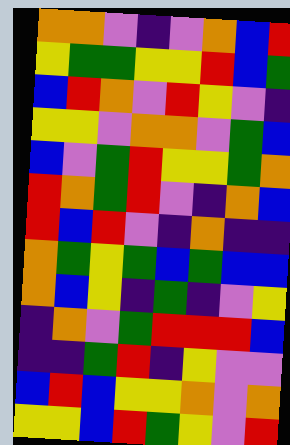[["orange", "orange", "violet", "indigo", "violet", "orange", "blue", "red"], ["yellow", "green", "green", "yellow", "yellow", "red", "blue", "green"], ["blue", "red", "orange", "violet", "red", "yellow", "violet", "indigo"], ["yellow", "yellow", "violet", "orange", "orange", "violet", "green", "blue"], ["blue", "violet", "green", "red", "yellow", "yellow", "green", "orange"], ["red", "orange", "green", "red", "violet", "indigo", "orange", "blue"], ["red", "blue", "red", "violet", "indigo", "orange", "indigo", "indigo"], ["orange", "green", "yellow", "green", "blue", "green", "blue", "blue"], ["orange", "blue", "yellow", "indigo", "green", "indigo", "violet", "yellow"], ["indigo", "orange", "violet", "green", "red", "red", "red", "blue"], ["indigo", "indigo", "green", "red", "indigo", "yellow", "violet", "violet"], ["blue", "red", "blue", "yellow", "yellow", "orange", "violet", "orange"], ["yellow", "yellow", "blue", "red", "green", "yellow", "violet", "red"]]